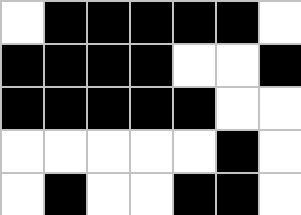[["white", "black", "black", "black", "black", "black", "white"], ["black", "black", "black", "black", "white", "white", "black"], ["black", "black", "black", "black", "black", "white", "white"], ["white", "white", "white", "white", "white", "black", "white"], ["white", "black", "white", "white", "black", "black", "white"]]